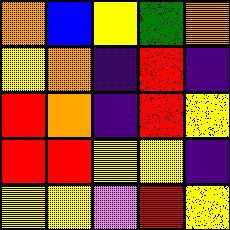[["orange", "blue", "yellow", "green", "orange"], ["yellow", "orange", "indigo", "red", "indigo"], ["red", "orange", "indigo", "red", "yellow"], ["red", "red", "yellow", "yellow", "indigo"], ["yellow", "yellow", "violet", "red", "yellow"]]